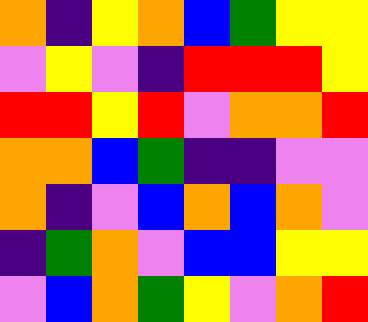[["orange", "indigo", "yellow", "orange", "blue", "green", "yellow", "yellow"], ["violet", "yellow", "violet", "indigo", "red", "red", "red", "yellow"], ["red", "red", "yellow", "red", "violet", "orange", "orange", "red"], ["orange", "orange", "blue", "green", "indigo", "indigo", "violet", "violet"], ["orange", "indigo", "violet", "blue", "orange", "blue", "orange", "violet"], ["indigo", "green", "orange", "violet", "blue", "blue", "yellow", "yellow"], ["violet", "blue", "orange", "green", "yellow", "violet", "orange", "red"]]